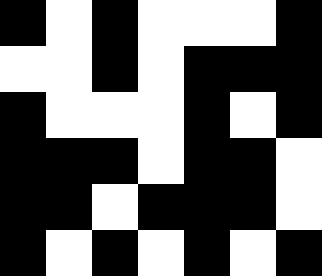[["black", "white", "black", "white", "white", "white", "black"], ["white", "white", "black", "white", "black", "black", "black"], ["black", "white", "white", "white", "black", "white", "black"], ["black", "black", "black", "white", "black", "black", "white"], ["black", "black", "white", "black", "black", "black", "white"], ["black", "white", "black", "white", "black", "white", "black"]]